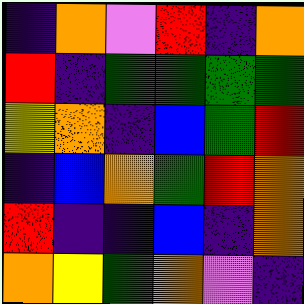[["indigo", "orange", "violet", "red", "indigo", "orange"], ["red", "indigo", "green", "green", "green", "green"], ["yellow", "orange", "indigo", "blue", "green", "red"], ["indigo", "blue", "orange", "green", "red", "orange"], ["red", "indigo", "indigo", "blue", "indigo", "orange"], ["orange", "yellow", "green", "orange", "violet", "indigo"]]